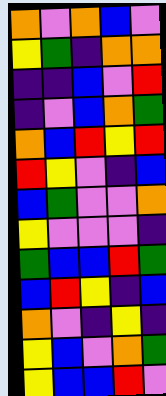[["orange", "violet", "orange", "blue", "violet"], ["yellow", "green", "indigo", "orange", "orange"], ["indigo", "indigo", "blue", "violet", "red"], ["indigo", "violet", "blue", "orange", "green"], ["orange", "blue", "red", "yellow", "red"], ["red", "yellow", "violet", "indigo", "blue"], ["blue", "green", "violet", "violet", "orange"], ["yellow", "violet", "violet", "violet", "indigo"], ["green", "blue", "blue", "red", "green"], ["blue", "red", "yellow", "indigo", "blue"], ["orange", "violet", "indigo", "yellow", "indigo"], ["yellow", "blue", "violet", "orange", "green"], ["yellow", "blue", "blue", "red", "violet"]]